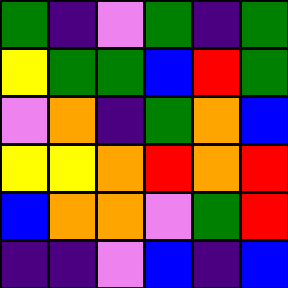[["green", "indigo", "violet", "green", "indigo", "green"], ["yellow", "green", "green", "blue", "red", "green"], ["violet", "orange", "indigo", "green", "orange", "blue"], ["yellow", "yellow", "orange", "red", "orange", "red"], ["blue", "orange", "orange", "violet", "green", "red"], ["indigo", "indigo", "violet", "blue", "indigo", "blue"]]